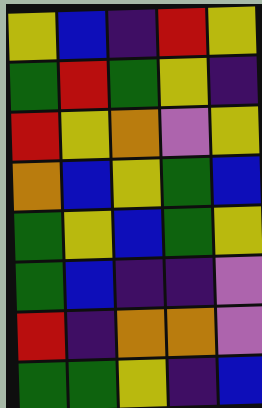[["yellow", "blue", "indigo", "red", "yellow"], ["green", "red", "green", "yellow", "indigo"], ["red", "yellow", "orange", "violet", "yellow"], ["orange", "blue", "yellow", "green", "blue"], ["green", "yellow", "blue", "green", "yellow"], ["green", "blue", "indigo", "indigo", "violet"], ["red", "indigo", "orange", "orange", "violet"], ["green", "green", "yellow", "indigo", "blue"]]